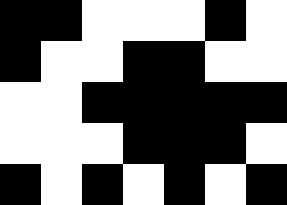[["black", "black", "white", "white", "white", "black", "white"], ["black", "white", "white", "black", "black", "white", "white"], ["white", "white", "black", "black", "black", "black", "black"], ["white", "white", "white", "black", "black", "black", "white"], ["black", "white", "black", "white", "black", "white", "black"]]